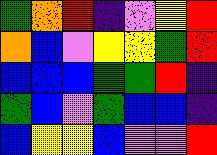[["green", "orange", "red", "indigo", "violet", "yellow", "red"], ["orange", "blue", "violet", "yellow", "yellow", "green", "red"], ["blue", "blue", "blue", "green", "green", "red", "indigo"], ["green", "blue", "violet", "green", "blue", "blue", "indigo"], ["blue", "yellow", "yellow", "blue", "violet", "violet", "red"]]